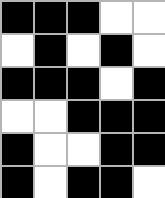[["black", "black", "black", "white", "white"], ["white", "black", "white", "black", "white"], ["black", "black", "black", "white", "black"], ["white", "white", "black", "black", "black"], ["black", "white", "white", "black", "black"], ["black", "white", "black", "black", "white"]]